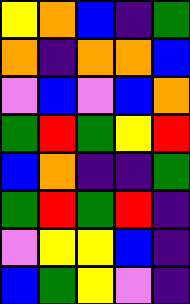[["yellow", "orange", "blue", "indigo", "green"], ["orange", "indigo", "orange", "orange", "blue"], ["violet", "blue", "violet", "blue", "orange"], ["green", "red", "green", "yellow", "red"], ["blue", "orange", "indigo", "indigo", "green"], ["green", "red", "green", "red", "indigo"], ["violet", "yellow", "yellow", "blue", "indigo"], ["blue", "green", "yellow", "violet", "indigo"]]